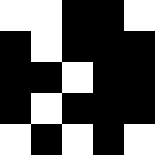[["white", "white", "black", "black", "white"], ["black", "white", "black", "black", "black"], ["black", "black", "white", "black", "black"], ["black", "white", "black", "black", "black"], ["white", "black", "white", "black", "white"]]